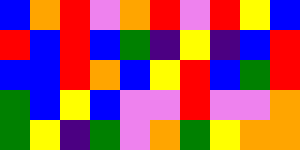[["blue", "orange", "red", "violet", "orange", "red", "violet", "red", "yellow", "blue"], ["red", "blue", "red", "blue", "green", "indigo", "yellow", "indigo", "blue", "red"], ["blue", "blue", "red", "orange", "blue", "yellow", "red", "blue", "green", "red"], ["green", "blue", "yellow", "blue", "violet", "violet", "red", "violet", "violet", "orange"], ["green", "yellow", "indigo", "green", "violet", "orange", "green", "yellow", "orange", "orange"]]